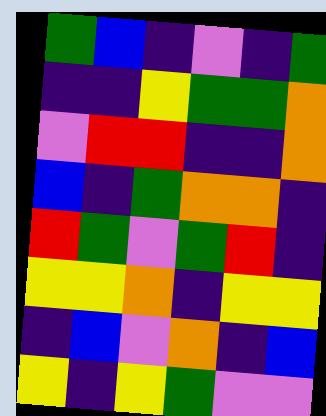[["green", "blue", "indigo", "violet", "indigo", "green"], ["indigo", "indigo", "yellow", "green", "green", "orange"], ["violet", "red", "red", "indigo", "indigo", "orange"], ["blue", "indigo", "green", "orange", "orange", "indigo"], ["red", "green", "violet", "green", "red", "indigo"], ["yellow", "yellow", "orange", "indigo", "yellow", "yellow"], ["indigo", "blue", "violet", "orange", "indigo", "blue"], ["yellow", "indigo", "yellow", "green", "violet", "violet"]]